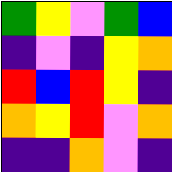[["green", "yellow", "violet", "green", "blue"], ["indigo", "violet", "indigo", "yellow", "orange"], ["red", "blue", "red", "yellow", "indigo"], ["orange", "yellow", "red", "violet", "orange"], ["indigo", "indigo", "orange", "violet", "indigo"]]